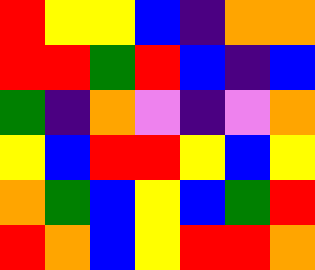[["red", "yellow", "yellow", "blue", "indigo", "orange", "orange"], ["red", "red", "green", "red", "blue", "indigo", "blue"], ["green", "indigo", "orange", "violet", "indigo", "violet", "orange"], ["yellow", "blue", "red", "red", "yellow", "blue", "yellow"], ["orange", "green", "blue", "yellow", "blue", "green", "red"], ["red", "orange", "blue", "yellow", "red", "red", "orange"]]